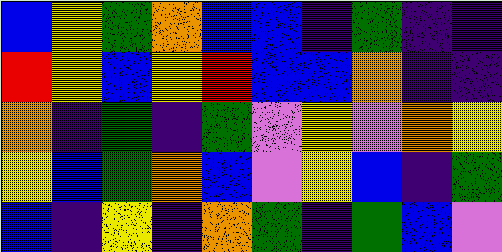[["blue", "yellow", "green", "orange", "blue", "blue", "indigo", "green", "indigo", "indigo"], ["red", "yellow", "blue", "yellow", "red", "blue", "blue", "orange", "indigo", "indigo"], ["orange", "indigo", "green", "indigo", "green", "violet", "yellow", "violet", "orange", "yellow"], ["yellow", "blue", "green", "orange", "blue", "violet", "yellow", "blue", "indigo", "green"], ["blue", "indigo", "yellow", "indigo", "orange", "green", "indigo", "green", "blue", "violet"]]